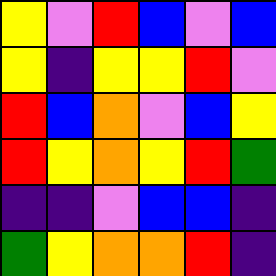[["yellow", "violet", "red", "blue", "violet", "blue"], ["yellow", "indigo", "yellow", "yellow", "red", "violet"], ["red", "blue", "orange", "violet", "blue", "yellow"], ["red", "yellow", "orange", "yellow", "red", "green"], ["indigo", "indigo", "violet", "blue", "blue", "indigo"], ["green", "yellow", "orange", "orange", "red", "indigo"]]